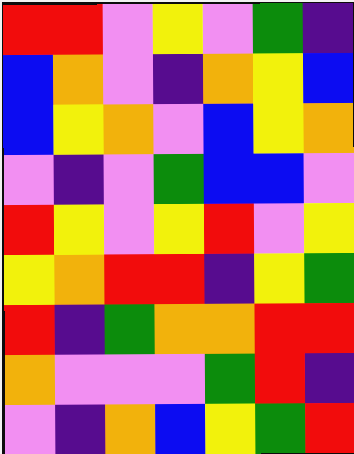[["red", "red", "violet", "yellow", "violet", "green", "indigo"], ["blue", "orange", "violet", "indigo", "orange", "yellow", "blue"], ["blue", "yellow", "orange", "violet", "blue", "yellow", "orange"], ["violet", "indigo", "violet", "green", "blue", "blue", "violet"], ["red", "yellow", "violet", "yellow", "red", "violet", "yellow"], ["yellow", "orange", "red", "red", "indigo", "yellow", "green"], ["red", "indigo", "green", "orange", "orange", "red", "red"], ["orange", "violet", "violet", "violet", "green", "red", "indigo"], ["violet", "indigo", "orange", "blue", "yellow", "green", "red"]]